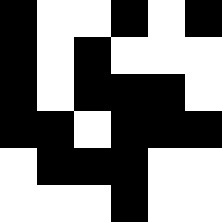[["black", "white", "white", "black", "white", "black"], ["black", "white", "black", "white", "white", "white"], ["black", "white", "black", "black", "black", "white"], ["black", "black", "white", "black", "black", "black"], ["white", "black", "black", "black", "white", "white"], ["white", "white", "white", "black", "white", "white"]]